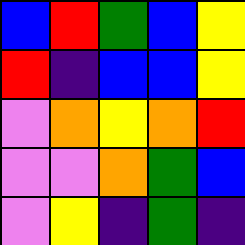[["blue", "red", "green", "blue", "yellow"], ["red", "indigo", "blue", "blue", "yellow"], ["violet", "orange", "yellow", "orange", "red"], ["violet", "violet", "orange", "green", "blue"], ["violet", "yellow", "indigo", "green", "indigo"]]